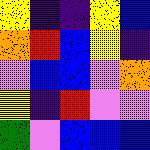[["yellow", "indigo", "indigo", "yellow", "blue"], ["orange", "red", "blue", "yellow", "indigo"], ["violet", "blue", "blue", "violet", "orange"], ["yellow", "indigo", "red", "violet", "violet"], ["green", "violet", "blue", "blue", "blue"]]